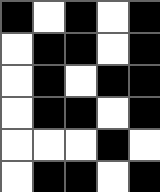[["black", "white", "black", "white", "black"], ["white", "black", "black", "white", "black"], ["white", "black", "white", "black", "black"], ["white", "black", "black", "white", "black"], ["white", "white", "white", "black", "white"], ["white", "black", "black", "white", "black"]]